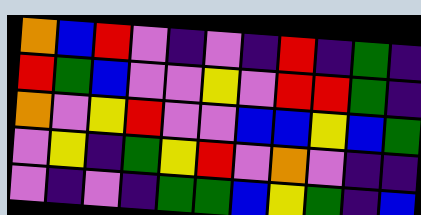[["orange", "blue", "red", "violet", "indigo", "violet", "indigo", "red", "indigo", "green", "indigo"], ["red", "green", "blue", "violet", "violet", "yellow", "violet", "red", "red", "green", "indigo"], ["orange", "violet", "yellow", "red", "violet", "violet", "blue", "blue", "yellow", "blue", "green"], ["violet", "yellow", "indigo", "green", "yellow", "red", "violet", "orange", "violet", "indigo", "indigo"], ["violet", "indigo", "violet", "indigo", "green", "green", "blue", "yellow", "green", "indigo", "blue"]]